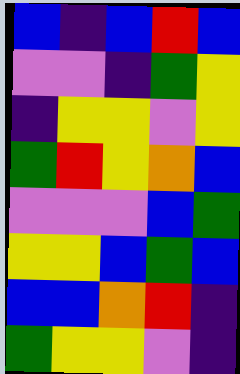[["blue", "indigo", "blue", "red", "blue"], ["violet", "violet", "indigo", "green", "yellow"], ["indigo", "yellow", "yellow", "violet", "yellow"], ["green", "red", "yellow", "orange", "blue"], ["violet", "violet", "violet", "blue", "green"], ["yellow", "yellow", "blue", "green", "blue"], ["blue", "blue", "orange", "red", "indigo"], ["green", "yellow", "yellow", "violet", "indigo"]]